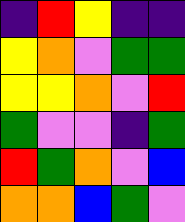[["indigo", "red", "yellow", "indigo", "indigo"], ["yellow", "orange", "violet", "green", "green"], ["yellow", "yellow", "orange", "violet", "red"], ["green", "violet", "violet", "indigo", "green"], ["red", "green", "orange", "violet", "blue"], ["orange", "orange", "blue", "green", "violet"]]